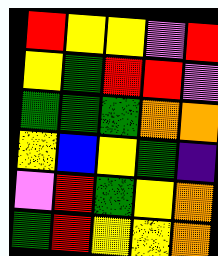[["red", "yellow", "yellow", "violet", "red"], ["yellow", "green", "red", "red", "violet"], ["green", "green", "green", "orange", "orange"], ["yellow", "blue", "yellow", "green", "indigo"], ["violet", "red", "green", "yellow", "orange"], ["green", "red", "yellow", "yellow", "orange"]]